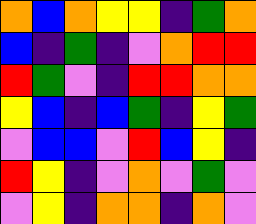[["orange", "blue", "orange", "yellow", "yellow", "indigo", "green", "orange"], ["blue", "indigo", "green", "indigo", "violet", "orange", "red", "red"], ["red", "green", "violet", "indigo", "red", "red", "orange", "orange"], ["yellow", "blue", "indigo", "blue", "green", "indigo", "yellow", "green"], ["violet", "blue", "blue", "violet", "red", "blue", "yellow", "indigo"], ["red", "yellow", "indigo", "violet", "orange", "violet", "green", "violet"], ["violet", "yellow", "indigo", "orange", "orange", "indigo", "orange", "violet"]]